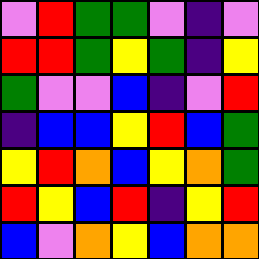[["violet", "red", "green", "green", "violet", "indigo", "violet"], ["red", "red", "green", "yellow", "green", "indigo", "yellow"], ["green", "violet", "violet", "blue", "indigo", "violet", "red"], ["indigo", "blue", "blue", "yellow", "red", "blue", "green"], ["yellow", "red", "orange", "blue", "yellow", "orange", "green"], ["red", "yellow", "blue", "red", "indigo", "yellow", "red"], ["blue", "violet", "orange", "yellow", "blue", "orange", "orange"]]